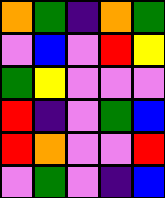[["orange", "green", "indigo", "orange", "green"], ["violet", "blue", "violet", "red", "yellow"], ["green", "yellow", "violet", "violet", "violet"], ["red", "indigo", "violet", "green", "blue"], ["red", "orange", "violet", "violet", "red"], ["violet", "green", "violet", "indigo", "blue"]]